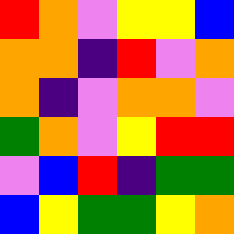[["red", "orange", "violet", "yellow", "yellow", "blue"], ["orange", "orange", "indigo", "red", "violet", "orange"], ["orange", "indigo", "violet", "orange", "orange", "violet"], ["green", "orange", "violet", "yellow", "red", "red"], ["violet", "blue", "red", "indigo", "green", "green"], ["blue", "yellow", "green", "green", "yellow", "orange"]]